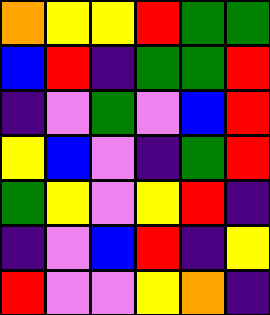[["orange", "yellow", "yellow", "red", "green", "green"], ["blue", "red", "indigo", "green", "green", "red"], ["indigo", "violet", "green", "violet", "blue", "red"], ["yellow", "blue", "violet", "indigo", "green", "red"], ["green", "yellow", "violet", "yellow", "red", "indigo"], ["indigo", "violet", "blue", "red", "indigo", "yellow"], ["red", "violet", "violet", "yellow", "orange", "indigo"]]